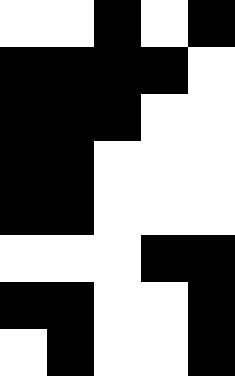[["white", "white", "black", "white", "black"], ["black", "black", "black", "black", "white"], ["black", "black", "black", "white", "white"], ["black", "black", "white", "white", "white"], ["black", "black", "white", "white", "white"], ["white", "white", "white", "black", "black"], ["black", "black", "white", "white", "black"], ["white", "black", "white", "white", "black"]]